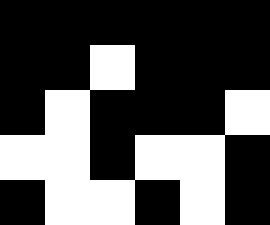[["black", "black", "black", "black", "black", "black"], ["black", "black", "white", "black", "black", "black"], ["black", "white", "black", "black", "black", "white"], ["white", "white", "black", "white", "white", "black"], ["black", "white", "white", "black", "white", "black"]]